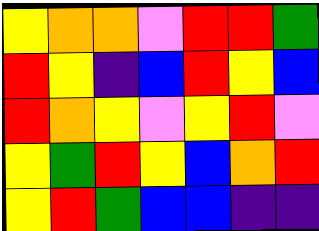[["yellow", "orange", "orange", "violet", "red", "red", "green"], ["red", "yellow", "indigo", "blue", "red", "yellow", "blue"], ["red", "orange", "yellow", "violet", "yellow", "red", "violet"], ["yellow", "green", "red", "yellow", "blue", "orange", "red"], ["yellow", "red", "green", "blue", "blue", "indigo", "indigo"]]